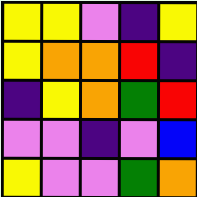[["yellow", "yellow", "violet", "indigo", "yellow"], ["yellow", "orange", "orange", "red", "indigo"], ["indigo", "yellow", "orange", "green", "red"], ["violet", "violet", "indigo", "violet", "blue"], ["yellow", "violet", "violet", "green", "orange"]]